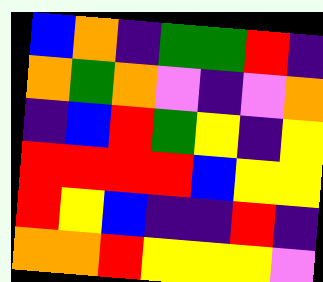[["blue", "orange", "indigo", "green", "green", "red", "indigo"], ["orange", "green", "orange", "violet", "indigo", "violet", "orange"], ["indigo", "blue", "red", "green", "yellow", "indigo", "yellow"], ["red", "red", "red", "red", "blue", "yellow", "yellow"], ["red", "yellow", "blue", "indigo", "indigo", "red", "indigo"], ["orange", "orange", "red", "yellow", "yellow", "yellow", "violet"]]